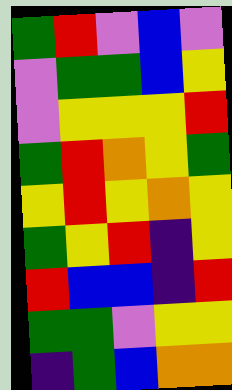[["green", "red", "violet", "blue", "violet"], ["violet", "green", "green", "blue", "yellow"], ["violet", "yellow", "yellow", "yellow", "red"], ["green", "red", "orange", "yellow", "green"], ["yellow", "red", "yellow", "orange", "yellow"], ["green", "yellow", "red", "indigo", "yellow"], ["red", "blue", "blue", "indigo", "red"], ["green", "green", "violet", "yellow", "yellow"], ["indigo", "green", "blue", "orange", "orange"]]